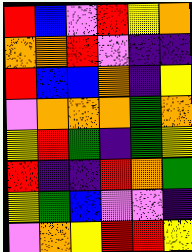[["red", "blue", "violet", "red", "yellow", "orange"], ["orange", "orange", "red", "violet", "indigo", "indigo"], ["red", "blue", "blue", "orange", "indigo", "yellow"], ["violet", "orange", "orange", "orange", "green", "orange"], ["yellow", "red", "green", "indigo", "green", "yellow"], ["red", "indigo", "indigo", "red", "orange", "green"], ["yellow", "green", "blue", "violet", "violet", "indigo"], ["violet", "orange", "yellow", "red", "red", "yellow"]]